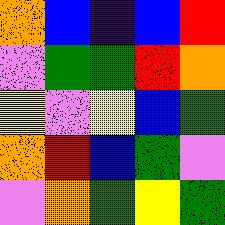[["orange", "blue", "indigo", "blue", "red"], ["violet", "green", "green", "red", "orange"], ["yellow", "violet", "yellow", "blue", "green"], ["orange", "red", "blue", "green", "violet"], ["violet", "orange", "green", "yellow", "green"]]